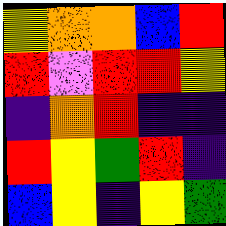[["yellow", "orange", "orange", "blue", "red"], ["red", "violet", "red", "red", "yellow"], ["indigo", "orange", "red", "indigo", "indigo"], ["red", "yellow", "green", "red", "indigo"], ["blue", "yellow", "indigo", "yellow", "green"]]